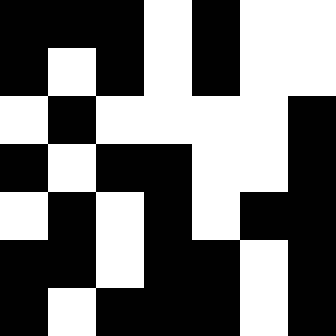[["black", "black", "black", "white", "black", "white", "white"], ["black", "white", "black", "white", "black", "white", "white"], ["white", "black", "white", "white", "white", "white", "black"], ["black", "white", "black", "black", "white", "white", "black"], ["white", "black", "white", "black", "white", "black", "black"], ["black", "black", "white", "black", "black", "white", "black"], ["black", "white", "black", "black", "black", "white", "black"]]